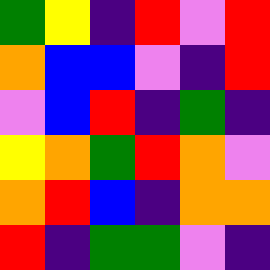[["green", "yellow", "indigo", "red", "violet", "red"], ["orange", "blue", "blue", "violet", "indigo", "red"], ["violet", "blue", "red", "indigo", "green", "indigo"], ["yellow", "orange", "green", "red", "orange", "violet"], ["orange", "red", "blue", "indigo", "orange", "orange"], ["red", "indigo", "green", "green", "violet", "indigo"]]